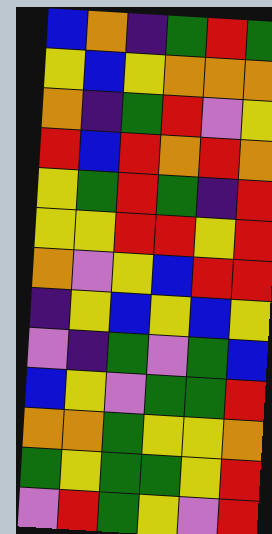[["blue", "orange", "indigo", "green", "red", "green"], ["yellow", "blue", "yellow", "orange", "orange", "orange"], ["orange", "indigo", "green", "red", "violet", "yellow"], ["red", "blue", "red", "orange", "red", "orange"], ["yellow", "green", "red", "green", "indigo", "red"], ["yellow", "yellow", "red", "red", "yellow", "red"], ["orange", "violet", "yellow", "blue", "red", "red"], ["indigo", "yellow", "blue", "yellow", "blue", "yellow"], ["violet", "indigo", "green", "violet", "green", "blue"], ["blue", "yellow", "violet", "green", "green", "red"], ["orange", "orange", "green", "yellow", "yellow", "orange"], ["green", "yellow", "green", "green", "yellow", "red"], ["violet", "red", "green", "yellow", "violet", "red"]]